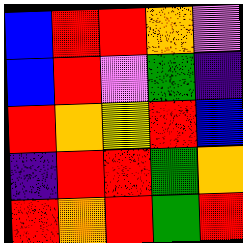[["blue", "red", "red", "orange", "violet"], ["blue", "red", "violet", "green", "indigo"], ["red", "orange", "yellow", "red", "blue"], ["indigo", "red", "red", "green", "orange"], ["red", "orange", "red", "green", "red"]]